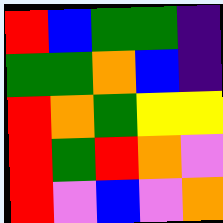[["red", "blue", "green", "green", "indigo"], ["green", "green", "orange", "blue", "indigo"], ["red", "orange", "green", "yellow", "yellow"], ["red", "green", "red", "orange", "violet"], ["red", "violet", "blue", "violet", "orange"]]